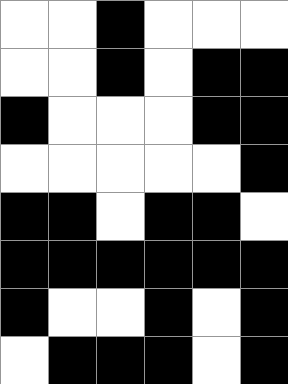[["white", "white", "black", "white", "white", "white"], ["white", "white", "black", "white", "black", "black"], ["black", "white", "white", "white", "black", "black"], ["white", "white", "white", "white", "white", "black"], ["black", "black", "white", "black", "black", "white"], ["black", "black", "black", "black", "black", "black"], ["black", "white", "white", "black", "white", "black"], ["white", "black", "black", "black", "white", "black"]]